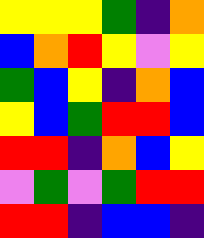[["yellow", "yellow", "yellow", "green", "indigo", "orange"], ["blue", "orange", "red", "yellow", "violet", "yellow"], ["green", "blue", "yellow", "indigo", "orange", "blue"], ["yellow", "blue", "green", "red", "red", "blue"], ["red", "red", "indigo", "orange", "blue", "yellow"], ["violet", "green", "violet", "green", "red", "red"], ["red", "red", "indigo", "blue", "blue", "indigo"]]